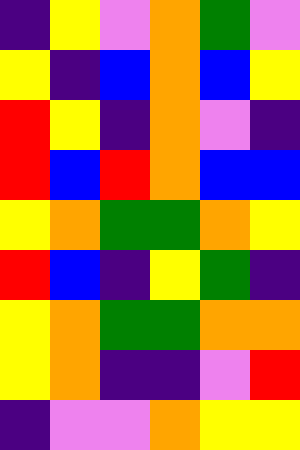[["indigo", "yellow", "violet", "orange", "green", "violet"], ["yellow", "indigo", "blue", "orange", "blue", "yellow"], ["red", "yellow", "indigo", "orange", "violet", "indigo"], ["red", "blue", "red", "orange", "blue", "blue"], ["yellow", "orange", "green", "green", "orange", "yellow"], ["red", "blue", "indigo", "yellow", "green", "indigo"], ["yellow", "orange", "green", "green", "orange", "orange"], ["yellow", "orange", "indigo", "indigo", "violet", "red"], ["indigo", "violet", "violet", "orange", "yellow", "yellow"]]